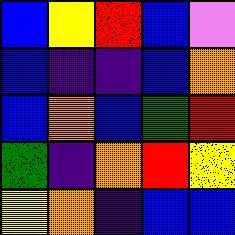[["blue", "yellow", "red", "blue", "violet"], ["blue", "indigo", "indigo", "blue", "orange"], ["blue", "orange", "blue", "green", "red"], ["green", "indigo", "orange", "red", "yellow"], ["yellow", "orange", "indigo", "blue", "blue"]]